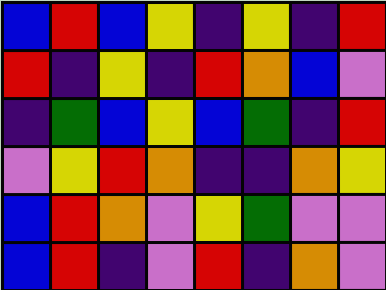[["blue", "red", "blue", "yellow", "indigo", "yellow", "indigo", "red"], ["red", "indigo", "yellow", "indigo", "red", "orange", "blue", "violet"], ["indigo", "green", "blue", "yellow", "blue", "green", "indigo", "red"], ["violet", "yellow", "red", "orange", "indigo", "indigo", "orange", "yellow"], ["blue", "red", "orange", "violet", "yellow", "green", "violet", "violet"], ["blue", "red", "indigo", "violet", "red", "indigo", "orange", "violet"]]